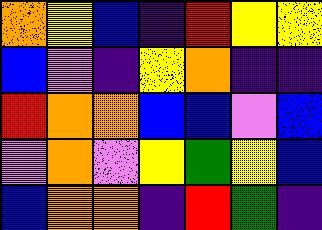[["orange", "yellow", "blue", "indigo", "red", "yellow", "yellow"], ["blue", "violet", "indigo", "yellow", "orange", "indigo", "indigo"], ["red", "orange", "orange", "blue", "blue", "violet", "blue"], ["violet", "orange", "violet", "yellow", "green", "yellow", "blue"], ["blue", "orange", "orange", "indigo", "red", "green", "indigo"]]